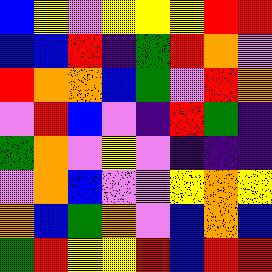[["blue", "yellow", "violet", "yellow", "yellow", "yellow", "red", "red"], ["blue", "blue", "red", "indigo", "green", "red", "orange", "violet"], ["red", "orange", "orange", "blue", "green", "violet", "red", "orange"], ["violet", "red", "blue", "violet", "indigo", "red", "green", "indigo"], ["green", "orange", "violet", "yellow", "violet", "indigo", "indigo", "indigo"], ["violet", "orange", "blue", "violet", "violet", "yellow", "orange", "yellow"], ["orange", "blue", "green", "orange", "violet", "blue", "orange", "blue"], ["green", "red", "yellow", "yellow", "red", "blue", "red", "red"]]